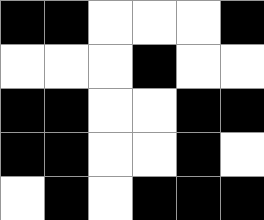[["black", "black", "white", "white", "white", "black"], ["white", "white", "white", "black", "white", "white"], ["black", "black", "white", "white", "black", "black"], ["black", "black", "white", "white", "black", "white"], ["white", "black", "white", "black", "black", "black"]]